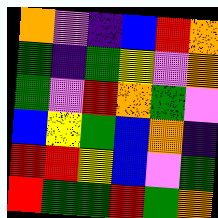[["orange", "violet", "indigo", "blue", "red", "orange"], ["green", "indigo", "green", "yellow", "violet", "orange"], ["green", "violet", "red", "orange", "green", "violet"], ["blue", "yellow", "green", "blue", "orange", "indigo"], ["red", "red", "yellow", "blue", "violet", "green"], ["red", "green", "green", "red", "green", "orange"]]